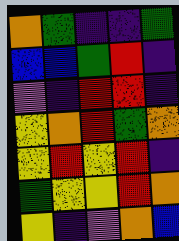[["orange", "green", "indigo", "indigo", "green"], ["blue", "blue", "green", "red", "indigo"], ["violet", "indigo", "red", "red", "indigo"], ["yellow", "orange", "red", "green", "orange"], ["yellow", "red", "yellow", "red", "indigo"], ["green", "yellow", "yellow", "red", "orange"], ["yellow", "indigo", "violet", "orange", "blue"]]